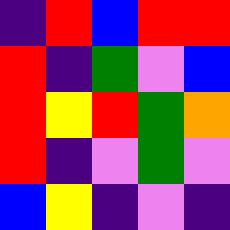[["indigo", "red", "blue", "red", "red"], ["red", "indigo", "green", "violet", "blue"], ["red", "yellow", "red", "green", "orange"], ["red", "indigo", "violet", "green", "violet"], ["blue", "yellow", "indigo", "violet", "indigo"]]